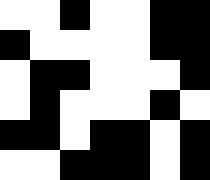[["white", "white", "black", "white", "white", "black", "black"], ["black", "white", "white", "white", "white", "black", "black"], ["white", "black", "black", "white", "white", "white", "black"], ["white", "black", "white", "white", "white", "black", "white"], ["black", "black", "white", "black", "black", "white", "black"], ["white", "white", "black", "black", "black", "white", "black"]]